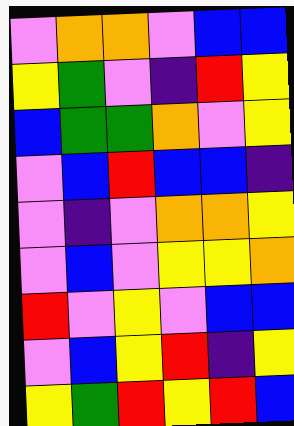[["violet", "orange", "orange", "violet", "blue", "blue"], ["yellow", "green", "violet", "indigo", "red", "yellow"], ["blue", "green", "green", "orange", "violet", "yellow"], ["violet", "blue", "red", "blue", "blue", "indigo"], ["violet", "indigo", "violet", "orange", "orange", "yellow"], ["violet", "blue", "violet", "yellow", "yellow", "orange"], ["red", "violet", "yellow", "violet", "blue", "blue"], ["violet", "blue", "yellow", "red", "indigo", "yellow"], ["yellow", "green", "red", "yellow", "red", "blue"]]